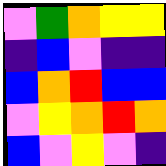[["violet", "green", "orange", "yellow", "yellow"], ["indigo", "blue", "violet", "indigo", "indigo"], ["blue", "orange", "red", "blue", "blue"], ["violet", "yellow", "orange", "red", "orange"], ["blue", "violet", "yellow", "violet", "indigo"]]